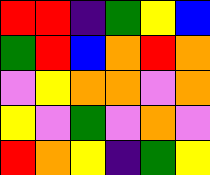[["red", "red", "indigo", "green", "yellow", "blue"], ["green", "red", "blue", "orange", "red", "orange"], ["violet", "yellow", "orange", "orange", "violet", "orange"], ["yellow", "violet", "green", "violet", "orange", "violet"], ["red", "orange", "yellow", "indigo", "green", "yellow"]]